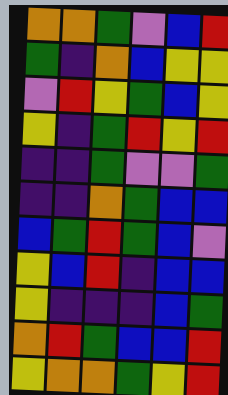[["orange", "orange", "green", "violet", "blue", "red"], ["green", "indigo", "orange", "blue", "yellow", "yellow"], ["violet", "red", "yellow", "green", "blue", "yellow"], ["yellow", "indigo", "green", "red", "yellow", "red"], ["indigo", "indigo", "green", "violet", "violet", "green"], ["indigo", "indigo", "orange", "green", "blue", "blue"], ["blue", "green", "red", "green", "blue", "violet"], ["yellow", "blue", "red", "indigo", "blue", "blue"], ["yellow", "indigo", "indigo", "indigo", "blue", "green"], ["orange", "red", "green", "blue", "blue", "red"], ["yellow", "orange", "orange", "green", "yellow", "red"]]